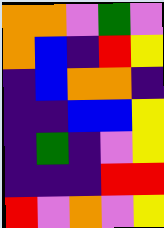[["orange", "orange", "violet", "green", "violet"], ["orange", "blue", "indigo", "red", "yellow"], ["indigo", "blue", "orange", "orange", "indigo"], ["indigo", "indigo", "blue", "blue", "yellow"], ["indigo", "green", "indigo", "violet", "yellow"], ["indigo", "indigo", "indigo", "red", "red"], ["red", "violet", "orange", "violet", "yellow"]]